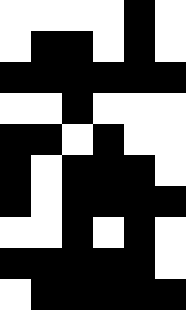[["white", "white", "white", "white", "black", "white"], ["white", "black", "black", "white", "black", "white"], ["black", "black", "black", "black", "black", "black"], ["white", "white", "black", "white", "white", "white"], ["black", "black", "white", "black", "white", "white"], ["black", "white", "black", "black", "black", "white"], ["black", "white", "black", "black", "black", "black"], ["white", "white", "black", "white", "black", "white"], ["black", "black", "black", "black", "black", "white"], ["white", "black", "black", "black", "black", "black"]]